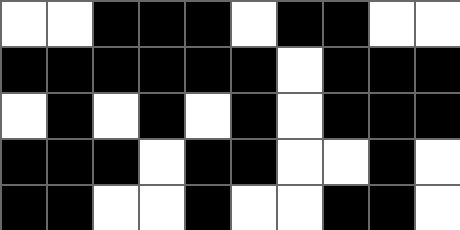[["white", "white", "black", "black", "black", "white", "black", "black", "white", "white"], ["black", "black", "black", "black", "black", "black", "white", "black", "black", "black"], ["white", "black", "white", "black", "white", "black", "white", "black", "black", "black"], ["black", "black", "black", "white", "black", "black", "white", "white", "black", "white"], ["black", "black", "white", "white", "black", "white", "white", "black", "black", "white"]]